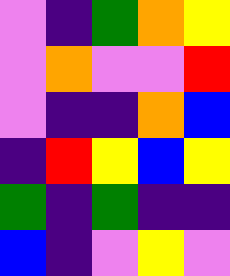[["violet", "indigo", "green", "orange", "yellow"], ["violet", "orange", "violet", "violet", "red"], ["violet", "indigo", "indigo", "orange", "blue"], ["indigo", "red", "yellow", "blue", "yellow"], ["green", "indigo", "green", "indigo", "indigo"], ["blue", "indigo", "violet", "yellow", "violet"]]